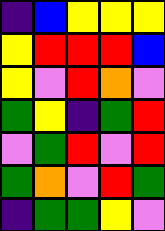[["indigo", "blue", "yellow", "yellow", "yellow"], ["yellow", "red", "red", "red", "blue"], ["yellow", "violet", "red", "orange", "violet"], ["green", "yellow", "indigo", "green", "red"], ["violet", "green", "red", "violet", "red"], ["green", "orange", "violet", "red", "green"], ["indigo", "green", "green", "yellow", "violet"]]